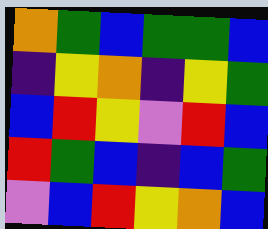[["orange", "green", "blue", "green", "green", "blue"], ["indigo", "yellow", "orange", "indigo", "yellow", "green"], ["blue", "red", "yellow", "violet", "red", "blue"], ["red", "green", "blue", "indigo", "blue", "green"], ["violet", "blue", "red", "yellow", "orange", "blue"]]